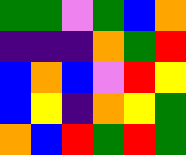[["green", "green", "violet", "green", "blue", "orange"], ["indigo", "indigo", "indigo", "orange", "green", "red"], ["blue", "orange", "blue", "violet", "red", "yellow"], ["blue", "yellow", "indigo", "orange", "yellow", "green"], ["orange", "blue", "red", "green", "red", "green"]]